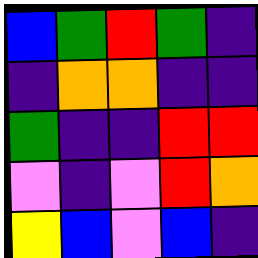[["blue", "green", "red", "green", "indigo"], ["indigo", "orange", "orange", "indigo", "indigo"], ["green", "indigo", "indigo", "red", "red"], ["violet", "indigo", "violet", "red", "orange"], ["yellow", "blue", "violet", "blue", "indigo"]]